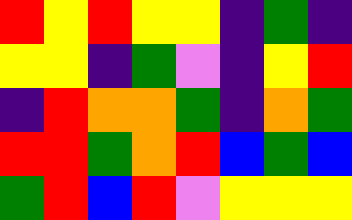[["red", "yellow", "red", "yellow", "yellow", "indigo", "green", "indigo"], ["yellow", "yellow", "indigo", "green", "violet", "indigo", "yellow", "red"], ["indigo", "red", "orange", "orange", "green", "indigo", "orange", "green"], ["red", "red", "green", "orange", "red", "blue", "green", "blue"], ["green", "red", "blue", "red", "violet", "yellow", "yellow", "yellow"]]